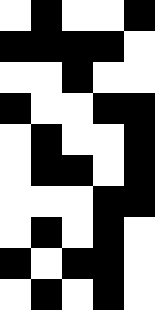[["white", "black", "white", "white", "black"], ["black", "black", "black", "black", "white"], ["white", "white", "black", "white", "white"], ["black", "white", "white", "black", "black"], ["white", "black", "white", "white", "black"], ["white", "black", "black", "white", "black"], ["white", "white", "white", "black", "black"], ["white", "black", "white", "black", "white"], ["black", "white", "black", "black", "white"], ["white", "black", "white", "black", "white"]]